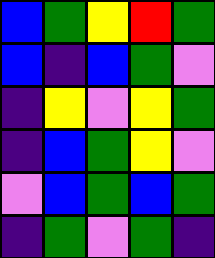[["blue", "green", "yellow", "red", "green"], ["blue", "indigo", "blue", "green", "violet"], ["indigo", "yellow", "violet", "yellow", "green"], ["indigo", "blue", "green", "yellow", "violet"], ["violet", "blue", "green", "blue", "green"], ["indigo", "green", "violet", "green", "indigo"]]